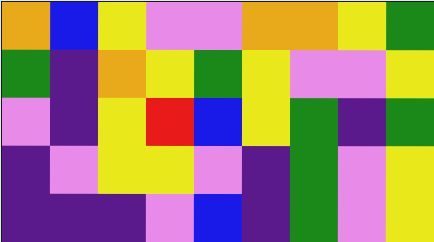[["orange", "blue", "yellow", "violet", "violet", "orange", "orange", "yellow", "green"], ["green", "indigo", "orange", "yellow", "green", "yellow", "violet", "violet", "yellow"], ["violet", "indigo", "yellow", "red", "blue", "yellow", "green", "indigo", "green"], ["indigo", "violet", "yellow", "yellow", "violet", "indigo", "green", "violet", "yellow"], ["indigo", "indigo", "indigo", "violet", "blue", "indigo", "green", "violet", "yellow"]]